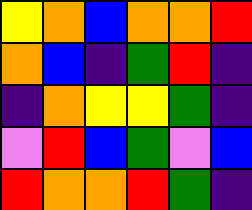[["yellow", "orange", "blue", "orange", "orange", "red"], ["orange", "blue", "indigo", "green", "red", "indigo"], ["indigo", "orange", "yellow", "yellow", "green", "indigo"], ["violet", "red", "blue", "green", "violet", "blue"], ["red", "orange", "orange", "red", "green", "indigo"]]